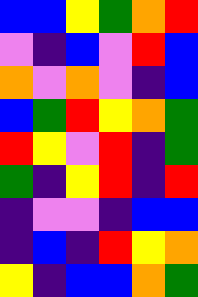[["blue", "blue", "yellow", "green", "orange", "red"], ["violet", "indigo", "blue", "violet", "red", "blue"], ["orange", "violet", "orange", "violet", "indigo", "blue"], ["blue", "green", "red", "yellow", "orange", "green"], ["red", "yellow", "violet", "red", "indigo", "green"], ["green", "indigo", "yellow", "red", "indigo", "red"], ["indigo", "violet", "violet", "indigo", "blue", "blue"], ["indigo", "blue", "indigo", "red", "yellow", "orange"], ["yellow", "indigo", "blue", "blue", "orange", "green"]]